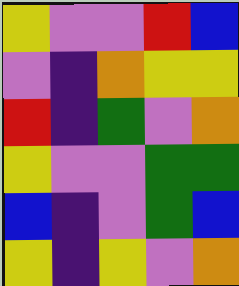[["yellow", "violet", "violet", "red", "blue"], ["violet", "indigo", "orange", "yellow", "yellow"], ["red", "indigo", "green", "violet", "orange"], ["yellow", "violet", "violet", "green", "green"], ["blue", "indigo", "violet", "green", "blue"], ["yellow", "indigo", "yellow", "violet", "orange"]]